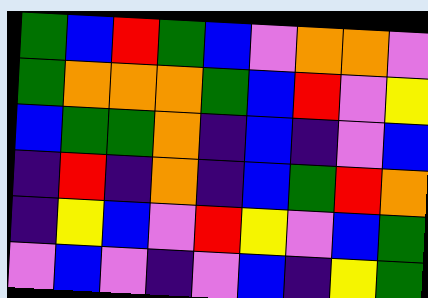[["green", "blue", "red", "green", "blue", "violet", "orange", "orange", "violet"], ["green", "orange", "orange", "orange", "green", "blue", "red", "violet", "yellow"], ["blue", "green", "green", "orange", "indigo", "blue", "indigo", "violet", "blue"], ["indigo", "red", "indigo", "orange", "indigo", "blue", "green", "red", "orange"], ["indigo", "yellow", "blue", "violet", "red", "yellow", "violet", "blue", "green"], ["violet", "blue", "violet", "indigo", "violet", "blue", "indigo", "yellow", "green"]]